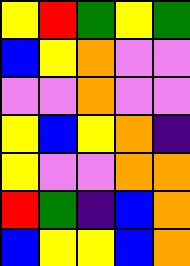[["yellow", "red", "green", "yellow", "green"], ["blue", "yellow", "orange", "violet", "violet"], ["violet", "violet", "orange", "violet", "violet"], ["yellow", "blue", "yellow", "orange", "indigo"], ["yellow", "violet", "violet", "orange", "orange"], ["red", "green", "indigo", "blue", "orange"], ["blue", "yellow", "yellow", "blue", "orange"]]